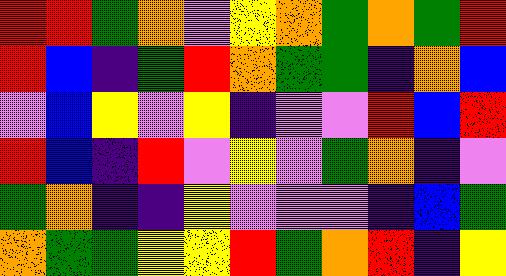[["red", "red", "green", "orange", "violet", "yellow", "orange", "green", "orange", "green", "red"], ["red", "blue", "indigo", "green", "red", "orange", "green", "green", "indigo", "orange", "blue"], ["violet", "blue", "yellow", "violet", "yellow", "indigo", "violet", "violet", "red", "blue", "red"], ["red", "blue", "indigo", "red", "violet", "yellow", "violet", "green", "orange", "indigo", "violet"], ["green", "orange", "indigo", "indigo", "yellow", "violet", "violet", "violet", "indigo", "blue", "green"], ["orange", "green", "green", "yellow", "yellow", "red", "green", "orange", "red", "indigo", "yellow"]]